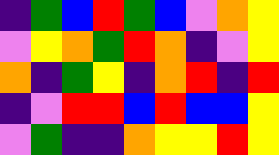[["indigo", "green", "blue", "red", "green", "blue", "violet", "orange", "yellow"], ["violet", "yellow", "orange", "green", "red", "orange", "indigo", "violet", "yellow"], ["orange", "indigo", "green", "yellow", "indigo", "orange", "red", "indigo", "red"], ["indigo", "violet", "red", "red", "blue", "red", "blue", "blue", "yellow"], ["violet", "green", "indigo", "indigo", "orange", "yellow", "yellow", "red", "yellow"]]